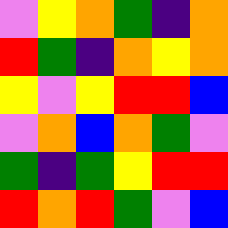[["violet", "yellow", "orange", "green", "indigo", "orange"], ["red", "green", "indigo", "orange", "yellow", "orange"], ["yellow", "violet", "yellow", "red", "red", "blue"], ["violet", "orange", "blue", "orange", "green", "violet"], ["green", "indigo", "green", "yellow", "red", "red"], ["red", "orange", "red", "green", "violet", "blue"]]